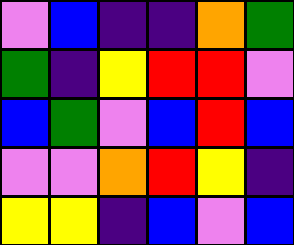[["violet", "blue", "indigo", "indigo", "orange", "green"], ["green", "indigo", "yellow", "red", "red", "violet"], ["blue", "green", "violet", "blue", "red", "blue"], ["violet", "violet", "orange", "red", "yellow", "indigo"], ["yellow", "yellow", "indigo", "blue", "violet", "blue"]]